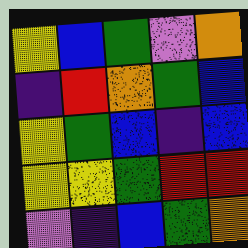[["yellow", "blue", "green", "violet", "orange"], ["indigo", "red", "orange", "green", "blue"], ["yellow", "green", "blue", "indigo", "blue"], ["yellow", "yellow", "green", "red", "red"], ["violet", "indigo", "blue", "green", "orange"]]